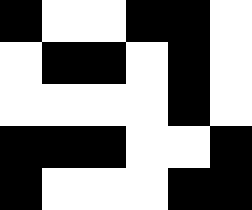[["black", "white", "white", "black", "black", "white"], ["white", "black", "black", "white", "black", "white"], ["white", "white", "white", "white", "black", "white"], ["black", "black", "black", "white", "white", "black"], ["black", "white", "white", "white", "black", "black"]]